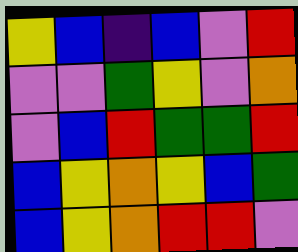[["yellow", "blue", "indigo", "blue", "violet", "red"], ["violet", "violet", "green", "yellow", "violet", "orange"], ["violet", "blue", "red", "green", "green", "red"], ["blue", "yellow", "orange", "yellow", "blue", "green"], ["blue", "yellow", "orange", "red", "red", "violet"]]